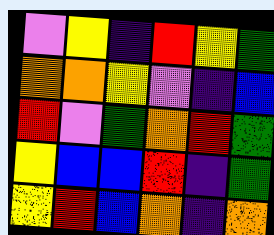[["violet", "yellow", "indigo", "red", "yellow", "green"], ["orange", "orange", "yellow", "violet", "indigo", "blue"], ["red", "violet", "green", "orange", "red", "green"], ["yellow", "blue", "blue", "red", "indigo", "green"], ["yellow", "red", "blue", "orange", "indigo", "orange"]]